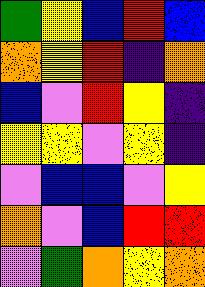[["green", "yellow", "blue", "red", "blue"], ["orange", "yellow", "red", "indigo", "orange"], ["blue", "violet", "red", "yellow", "indigo"], ["yellow", "yellow", "violet", "yellow", "indigo"], ["violet", "blue", "blue", "violet", "yellow"], ["orange", "violet", "blue", "red", "red"], ["violet", "green", "orange", "yellow", "orange"]]